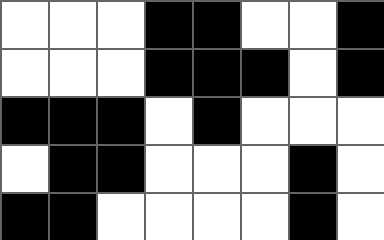[["white", "white", "white", "black", "black", "white", "white", "black"], ["white", "white", "white", "black", "black", "black", "white", "black"], ["black", "black", "black", "white", "black", "white", "white", "white"], ["white", "black", "black", "white", "white", "white", "black", "white"], ["black", "black", "white", "white", "white", "white", "black", "white"]]